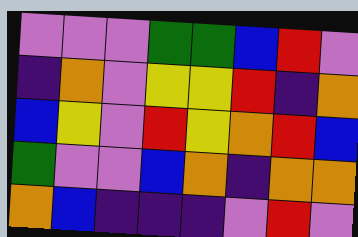[["violet", "violet", "violet", "green", "green", "blue", "red", "violet"], ["indigo", "orange", "violet", "yellow", "yellow", "red", "indigo", "orange"], ["blue", "yellow", "violet", "red", "yellow", "orange", "red", "blue"], ["green", "violet", "violet", "blue", "orange", "indigo", "orange", "orange"], ["orange", "blue", "indigo", "indigo", "indigo", "violet", "red", "violet"]]